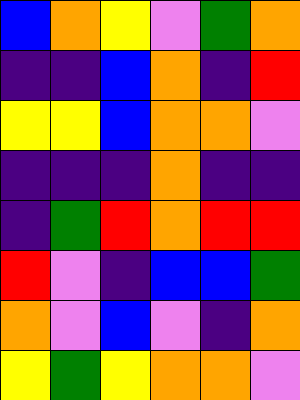[["blue", "orange", "yellow", "violet", "green", "orange"], ["indigo", "indigo", "blue", "orange", "indigo", "red"], ["yellow", "yellow", "blue", "orange", "orange", "violet"], ["indigo", "indigo", "indigo", "orange", "indigo", "indigo"], ["indigo", "green", "red", "orange", "red", "red"], ["red", "violet", "indigo", "blue", "blue", "green"], ["orange", "violet", "blue", "violet", "indigo", "orange"], ["yellow", "green", "yellow", "orange", "orange", "violet"]]